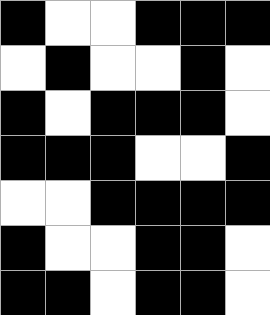[["black", "white", "white", "black", "black", "black"], ["white", "black", "white", "white", "black", "white"], ["black", "white", "black", "black", "black", "white"], ["black", "black", "black", "white", "white", "black"], ["white", "white", "black", "black", "black", "black"], ["black", "white", "white", "black", "black", "white"], ["black", "black", "white", "black", "black", "white"]]